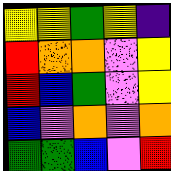[["yellow", "yellow", "green", "yellow", "indigo"], ["red", "orange", "orange", "violet", "yellow"], ["red", "blue", "green", "violet", "yellow"], ["blue", "violet", "orange", "violet", "orange"], ["green", "green", "blue", "violet", "red"]]